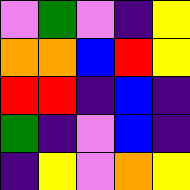[["violet", "green", "violet", "indigo", "yellow"], ["orange", "orange", "blue", "red", "yellow"], ["red", "red", "indigo", "blue", "indigo"], ["green", "indigo", "violet", "blue", "indigo"], ["indigo", "yellow", "violet", "orange", "yellow"]]